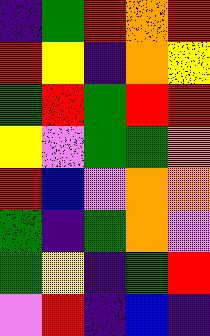[["indigo", "green", "red", "orange", "red"], ["red", "yellow", "indigo", "orange", "yellow"], ["green", "red", "green", "red", "red"], ["yellow", "violet", "green", "green", "orange"], ["red", "blue", "violet", "orange", "orange"], ["green", "indigo", "green", "orange", "violet"], ["green", "yellow", "indigo", "green", "red"], ["violet", "red", "indigo", "blue", "indigo"]]